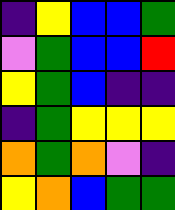[["indigo", "yellow", "blue", "blue", "green"], ["violet", "green", "blue", "blue", "red"], ["yellow", "green", "blue", "indigo", "indigo"], ["indigo", "green", "yellow", "yellow", "yellow"], ["orange", "green", "orange", "violet", "indigo"], ["yellow", "orange", "blue", "green", "green"]]